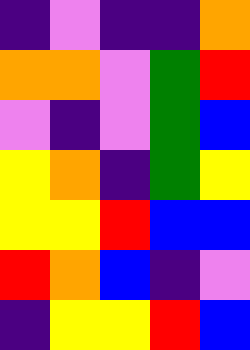[["indigo", "violet", "indigo", "indigo", "orange"], ["orange", "orange", "violet", "green", "red"], ["violet", "indigo", "violet", "green", "blue"], ["yellow", "orange", "indigo", "green", "yellow"], ["yellow", "yellow", "red", "blue", "blue"], ["red", "orange", "blue", "indigo", "violet"], ["indigo", "yellow", "yellow", "red", "blue"]]